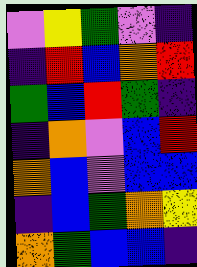[["violet", "yellow", "green", "violet", "indigo"], ["indigo", "red", "blue", "orange", "red"], ["green", "blue", "red", "green", "indigo"], ["indigo", "orange", "violet", "blue", "red"], ["orange", "blue", "violet", "blue", "blue"], ["indigo", "blue", "green", "orange", "yellow"], ["orange", "green", "blue", "blue", "indigo"]]